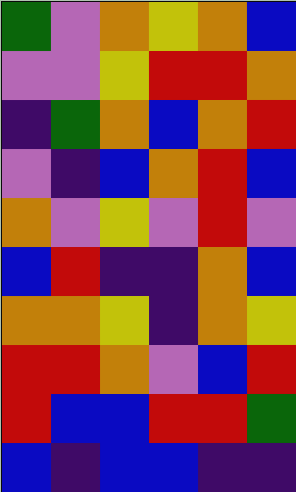[["green", "violet", "orange", "yellow", "orange", "blue"], ["violet", "violet", "yellow", "red", "red", "orange"], ["indigo", "green", "orange", "blue", "orange", "red"], ["violet", "indigo", "blue", "orange", "red", "blue"], ["orange", "violet", "yellow", "violet", "red", "violet"], ["blue", "red", "indigo", "indigo", "orange", "blue"], ["orange", "orange", "yellow", "indigo", "orange", "yellow"], ["red", "red", "orange", "violet", "blue", "red"], ["red", "blue", "blue", "red", "red", "green"], ["blue", "indigo", "blue", "blue", "indigo", "indigo"]]